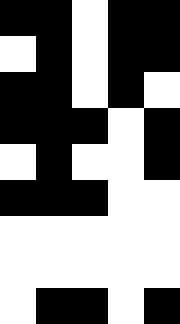[["black", "black", "white", "black", "black"], ["white", "black", "white", "black", "black"], ["black", "black", "white", "black", "white"], ["black", "black", "black", "white", "black"], ["white", "black", "white", "white", "black"], ["black", "black", "black", "white", "white"], ["white", "white", "white", "white", "white"], ["white", "white", "white", "white", "white"], ["white", "black", "black", "white", "black"]]